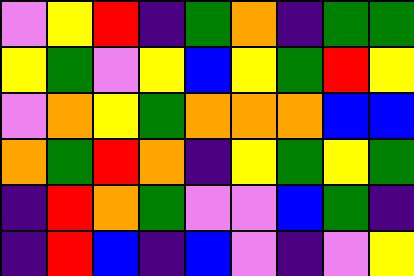[["violet", "yellow", "red", "indigo", "green", "orange", "indigo", "green", "green"], ["yellow", "green", "violet", "yellow", "blue", "yellow", "green", "red", "yellow"], ["violet", "orange", "yellow", "green", "orange", "orange", "orange", "blue", "blue"], ["orange", "green", "red", "orange", "indigo", "yellow", "green", "yellow", "green"], ["indigo", "red", "orange", "green", "violet", "violet", "blue", "green", "indigo"], ["indigo", "red", "blue", "indigo", "blue", "violet", "indigo", "violet", "yellow"]]